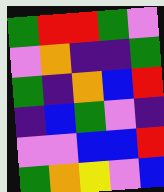[["green", "red", "red", "green", "violet"], ["violet", "orange", "indigo", "indigo", "green"], ["green", "indigo", "orange", "blue", "red"], ["indigo", "blue", "green", "violet", "indigo"], ["violet", "violet", "blue", "blue", "red"], ["green", "orange", "yellow", "violet", "blue"]]